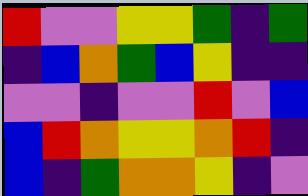[["red", "violet", "violet", "yellow", "yellow", "green", "indigo", "green"], ["indigo", "blue", "orange", "green", "blue", "yellow", "indigo", "indigo"], ["violet", "violet", "indigo", "violet", "violet", "red", "violet", "blue"], ["blue", "red", "orange", "yellow", "yellow", "orange", "red", "indigo"], ["blue", "indigo", "green", "orange", "orange", "yellow", "indigo", "violet"]]